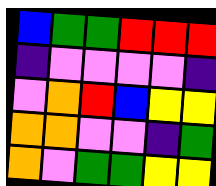[["blue", "green", "green", "red", "red", "red"], ["indigo", "violet", "violet", "violet", "violet", "indigo"], ["violet", "orange", "red", "blue", "yellow", "yellow"], ["orange", "orange", "violet", "violet", "indigo", "green"], ["orange", "violet", "green", "green", "yellow", "yellow"]]